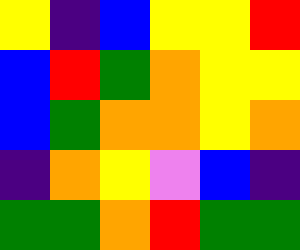[["yellow", "indigo", "blue", "yellow", "yellow", "red"], ["blue", "red", "green", "orange", "yellow", "yellow"], ["blue", "green", "orange", "orange", "yellow", "orange"], ["indigo", "orange", "yellow", "violet", "blue", "indigo"], ["green", "green", "orange", "red", "green", "green"]]